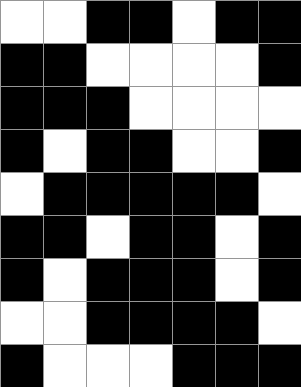[["white", "white", "black", "black", "white", "black", "black"], ["black", "black", "white", "white", "white", "white", "black"], ["black", "black", "black", "white", "white", "white", "white"], ["black", "white", "black", "black", "white", "white", "black"], ["white", "black", "black", "black", "black", "black", "white"], ["black", "black", "white", "black", "black", "white", "black"], ["black", "white", "black", "black", "black", "white", "black"], ["white", "white", "black", "black", "black", "black", "white"], ["black", "white", "white", "white", "black", "black", "black"]]